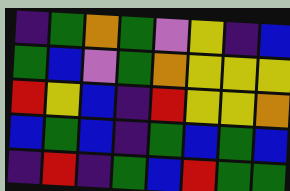[["indigo", "green", "orange", "green", "violet", "yellow", "indigo", "blue"], ["green", "blue", "violet", "green", "orange", "yellow", "yellow", "yellow"], ["red", "yellow", "blue", "indigo", "red", "yellow", "yellow", "orange"], ["blue", "green", "blue", "indigo", "green", "blue", "green", "blue"], ["indigo", "red", "indigo", "green", "blue", "red", "green", "green"]]